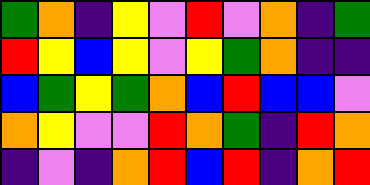[["green", "orange", "indigo", "yellow", "violet", "red", "violet", "orange", "indigo", "green"], ["red", "yellow", "blue", "yellow", "violet", "yellow", "green", "orange", "indigo", "indigo"], ["blue", "green", "yellow", "green", "orange", "blue", "red", "blue", "blue", "violet"], ["orange", "yellow", "violet", "violet", "red", "orange", "green", "indigo", "red", "orange"], ["indigo", "violet", "indigo", "orange", "red", "blue", "red", "indigo", "orange", "red"]]